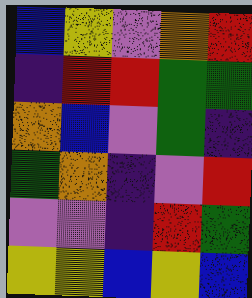[["blue", "yellow", "violet", "orange", "red"], ["indigo", "red", "red", "green", "green"], ["orange", "blue", "violet", "green", "indigo"], ["green", "orange", "indigo", "violet", "red"], ["violet", "violet", "indigo", "red", "green"], ["yellow", "yellow", "blue", "yellow", "blue"]]